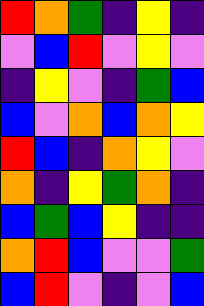[["red", "orange", "green", "indigo", "yellow", "indigo"], ["violet", "blue", "red", "violet", "yellow", "violet"], ["indigo", "yellow", "violet", "indigo", "green", "blue"], ["blue", "violet", "orange", "blue", "orange", "yellow"], ["red", "blue", "indigo", "orange", "yellow", "violet"], ["orange", "indigo", "yellow", "green", "orange", "indigo"], ["blue", "green", "blue", "yellow", "indigo", "indigo"], ["orange", "red", "blue", "violet", "violet", "green"], ["blue", "red", "violet", "indigo", "violet", "blue"]]